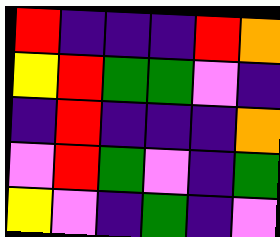[["red", "indigo", "indigo", "indigo", "red", "orange"], ["yellow", "red", "green", "green", "violet", "indigo"], ["indigo", "red", "indigo", "indigo", "indigo", "orange"], ["violet", "red", "green", "violet", "indigo", "green"], ["yellow", "violet", "indigo", "green", "indigo", "violet"]]